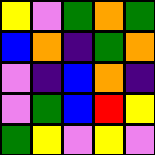[["yellow", "violet", "green", "orange", "green"], ["blue", "orange", "indigo", "green", "orange"], ["violet", "indigo", "blue", "orange", "indigo"], ["violet", "green", "blue", "red", "yellow"], ["green", "yellow", "violet", "yellow", "violet"]]